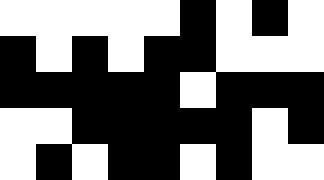[["white", "white", "white", "white", "white", "black", "white", "black", "white"], ["black", "white", "black", "white", "black", "black", "white", "white", "white"], ["black", "black", "black", "black", "black", "white", "black", "black", "black"], ["white", "white", "black", "black", "black", "black", "black", "white", "black"], ["white", "black", "white", "black", "black", "white", "black", "white", "white"]]